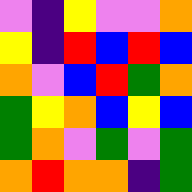[["violet", "indigo", "yellow", "violet", "violet", "orange"], ["yellow", "indigo", "red", "blue", "red", "blue"], ["orange", "violet", "blue", "red", "green", "orange"], ["green", "yellow", "orange", "blue", "yellow", "blue"], ["green", "orange", "violet", "green", "violet", "green"], ["orange", "red", "orange", "orange", "indigo", "green"]]